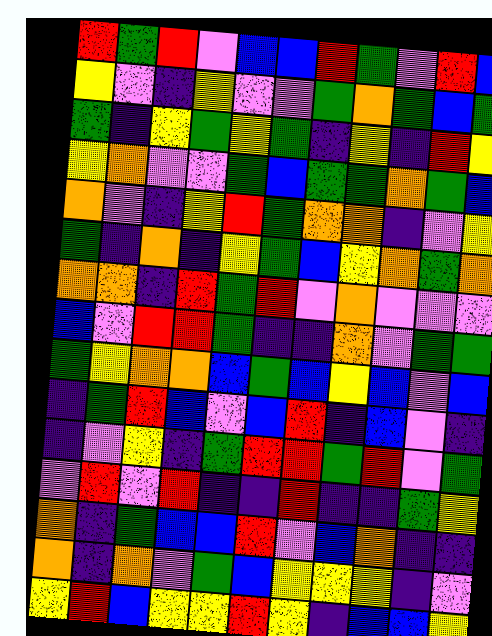[["red", "green", "red", "violet", "blue", "blue", "red", "green", "violet", "red", "blue"], ["yellow", "violet", "indigo", "yellow", "violet", "violet", "green", "orange", "green", "blue", "green"], ["green", "indigo", "yellow", "green", "yellow", "green", "indigo", "yellow", "indigo", "red", "yellow"], ["yellow", "orange", "violet", "violet", "green", "blue", "green", "green", "orange", "green", "blue"], ["orange", "violet", "indigo", "yellow", "red", "green", "orange", "orange", "indigo", "violet", "yellow"], ["green", "indigo", "orange", "indigo", "yellow", "green", "blue", "yellow", "orange", "green", "orange"], ["orange", "orange", "indigo", "red", "green", "red", "violet", "orange", "violet", "violet", "violet"], ["blue", "violet", "red", "red", "green", "indigo", "indigo", "orange", "violet", "green", "green"], ["green", "yellow", "orange", "orange", "blue", "green", "blue", "yellow", "blue", "violet", "blue"], ["indigo", "green", "red", "blue", "violet", "blue", "red", "indigo", "blue", "violet", "indigo"], ["indigo", "violet", "yellow", "indigo", "green", "red", "red", "green", "red", "violet", "green"], ["violet", "red", "violet", "red", "indigo", "indigo", "red", "indigo", "indigo", "green", "yellow"], ["orange", "indigo", "green", "blue", "blue", "red", "violet", "blue", "orange", "indigo", "indigo"], ["orange", "indigo", "orange", "violet", "green", "blue", "yellow", "yellow", "yellow", "indigo", "violet"], ["yellow", "red", "blue", "yellow", "yellow", "red", "yellow", "indigo", "blue", "blue", "yellow"]]